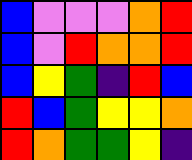[["blue", "violet", "violet", "violet", "orange", "red"], ["blue", "violet", "red", "orange", "orange", "red"], ["blue", "yellow", "green", "indigo", "red", "blue"], ["red", "blue", "green", "yellow", "yellow", "orange"], ["red", "orange", "green", "green", "yellow", "indigo"]]